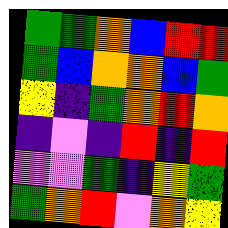[["green", "green", "orange", "blue", "red", "red"], ["green", "blue", "orange", "orange", "blue", "green"], ["yellow", "indigo", "green", "orange", "red", "orange"], ["indigo", "violet", "indigo", "red", "indigo", "red"], ["violet", "violet", "green", "indigo", "yellow", "green"], ["green", "orange", "red", "violet", "orange", "yellow"]]